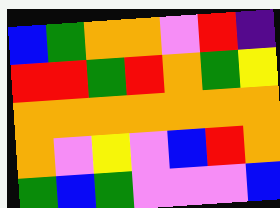[["blue", "green", "orange", "orange", "violet", "red", "indigo"], ["red", "red", "green", "red", "orange", "green", "yellow"], ["orange", "orange", "orange", "orange", "orange", "orange", "orange"], ["orange", "violet", "yellow", "violet", "blue", "red", "orange"], ["green", "blue", "green", "violet", "violet", "violet", "blue"]]